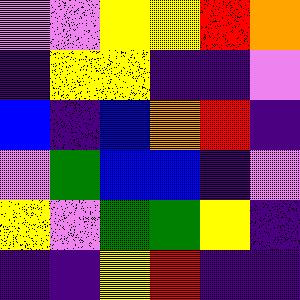[["violet", "violet", "yellow", "yellow", "red", "orange"], ["indigo", "yellow", "yellow", "indigo", "indigo", "violet"], ["blue", "indigo", "blue", "orange", "red", "indigo"], ["violet", "green", "blue", "blue", "indigo", "violet"], ["yellow", "violet", "green", "green", "yellow", "indigo"], ["indigo", "indigo", "yellow", "red", "indigo", "indigo"]]